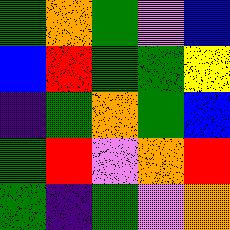[["green", "orange", "green", "violet", "blue"], ["blue", "red", "green", "green", "yellow"], ["indigo", "green", "orange", "green", "blue"], ["green", "red", "violet", "orange", "red"], ["green", "indigo", "green", "violet", "orange"]]